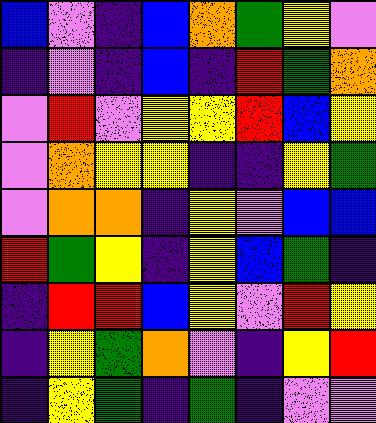[["blue", "violet", "indigo", "blue", "orange", "green", "yellow", "violet"], ["indigo", "violet", "indigo", "blue", "indigo", "red", "green", "orange"], ["violet", "red", "violet", "yellow", "yellow", "red", "blue", "yellow"], ["violet", "orange", "yellow", "yellow", "indigo", "indigo", "yellow", "green"], ["violet", "orange", "orange", "indigo", "yellow", "violet", "blue", "blue"], ["red", "green", "yellow", "indigo", "yellow", "blue", "green", "indigo"], ["indigo", "red", "red", "blue", "yellow", "violet", "red", "yellow"], ["indigo", "yellow", "green", "orange", "violet", "indigo", "yellow", "red"], ["indigo", "yellow", "green", "indigo", "green", "indigo", "violet", "violet"]]